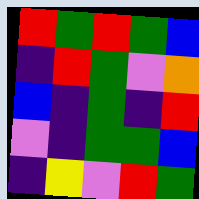[["red", "green", "red", "green", "blue"], ["indigo", "red", "green", "violet", "orange"], ["blue", "indigo", "green", "indigo", "red"], ["violet", "indigo", "green", "green", "blue"], ["indigo", "yellow", "violet", "red", "green"]]